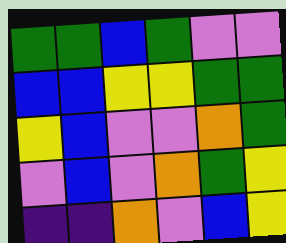[["green", "green", "blue", "green", "violet", "violet"], ["blue", "blue", "yellow", "yellow", "green", "green"], ["yellow", "blue", "violet", "violet", "orange", "green"], ["violet", "blue", "violet", "orange", "green", "yellow"], ["indigo", "indigo", "orange", "violet", "blue", "yellow"]]